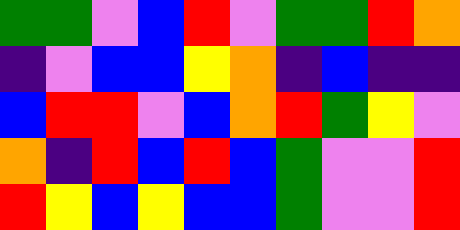[["green", "green", "violet", "blue", "red", "violet", "green", "green", "red", "orange"], ["indigo", "violet", "blue", "blue", "yellow", "orange", "indigo", "blue", "indigo", "indigo"], ["blue", "red", "red", "violet", "blue", "orange", "red", "green", "yellow", "violet"], ["orange", "indigo", "red", "blue", "red", "blue", "green", "violet", "violet", "red"], ["red", "yellow", "blue", "yellow", "blue", "blue", "green", "violet", "violet", "red"]]